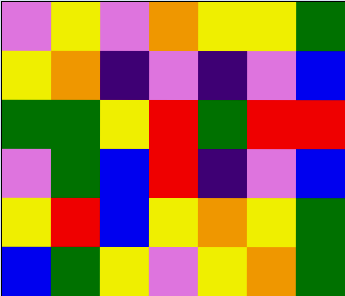[["violet", "yellow", "violet", "orange", "yellow", "yellow", "green"], ["yellow", "orange", "indigo", "violet", "indigo", "violet", "blue"], ["green", "green", "yellow", "red", "green", "red", "red"], ["violet", "green", "blue", "red", "indigo", "violet", "blue"], ["yellow", "red", "blue", "yellow", "orange", "yellow", "green"], ["blue", "green", "yellow", "violet", "yellow", "orange", "green"]]